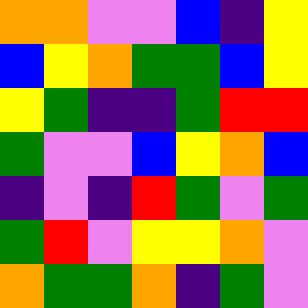[["orange", "orange", "violet", "violet", "blue", "indigo", "yellow"], ["blue", "yellow", "orange", "green", "green", "blue", "yellow"], ["yellow", "green", "indigo", "indigo", "green", "red", "red"], ["green", "violet", "violet", "blue", "yellow", "orange", "blue"], ["indigo", "violet", "indigo", "red", "green", "violet", "green"], ["green", "red", "violet", "yellow", "yellow", "orange", "violet"], ["orange", "green", "green", "orange", "indigo", "green", "violet"]]